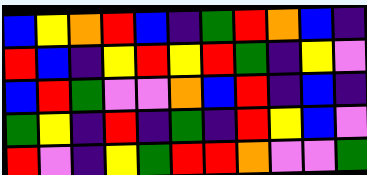[["blue", "yellow", "orange", "red", "blue", "indigo", "green", "red", "orange", "blue", "indigo"], ["red", "blue", "indigo", "yellow", "red", "yellow", "red", "green", "indigo", "yellow", "violet"], ["blue", "red", "green", "violet", "violet", "orange", "blue", "red", "indigo", "blue", "indigo"], ["green", "yellow", "indigo", "red", "indigo", "green", "indigo", "red", "yellow", "blue", "violet"], ["red", "violet", "indigo", "yellow", "green", "red", "red", "orange", "violet", "violet", "green"]]